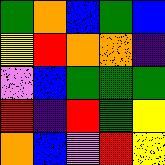[["green", "orange", "blue", "green", "blue"], ["yellow", "red", "orange", "orange", "indigo"], ["violet", "blue", "green", "green", "green"], ["red", "indigo", "red", "green", "yellow"], ["orange", "blue", "violet", "red", "yellow"]]